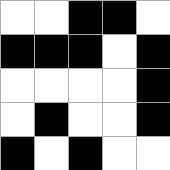[["white", "white", "black", "black", "white"], ["black", "black", "black", "white", "black"], ["white", "white", "white", "white", "black"], ["white", "black", "white", "white", "black"], ["black", "white", "black", "white", "white"]]